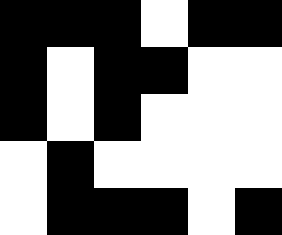[["black", "black", "black", "white", "black", "black"], ["black", "white", "black", "black", "white", "white"], ["black", "white", "black", "white", "white", "white"], ["white", "black", "white", "white", "white", "white"], ["white", "black", "black", "black", "white", "black"]]